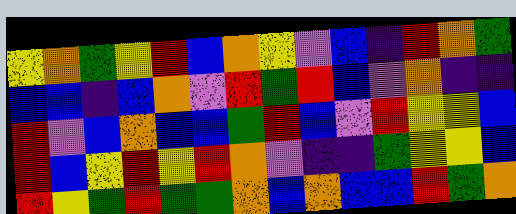[["yellow", "orange", "green", "yellow", "red", "blue", "orange", "yellow", "violet", "blue", "indigo", "red", "orange", "green"], ["blue", "blue", "indigo", "blue", "orange", "violet", "red", "green", "red", "blue", "violet", "orange", "indigo", "indigo"], ["red", "violet", "blue", "orange", "blue", "blue", "green", "red", "blue", "violet", "red", "yellow", "yellow", "blue"], ["red", "blue", "yellow", "red", "yellow", "red", "orange", "violet", "indigo", "indigo", "green", "yellow", "yellow", "blue"], ["red", "yellow", "green", "red", "green", "green", "orange", "blue", "orange", "blue", "blue", "red", "green", "orange"]]